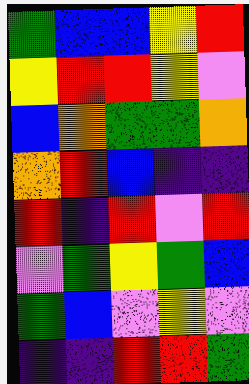[["green", "blue", "blue", "yellow", "red"], ["yellow", "red", "red", "yellow", "violet"], ["blue", "orange", "green", "green", "orange"], ["orange", "red", "blue", "indigo", "indigo"], ["red", "indigo", "red", "violet", "red"], ["violet", "green", "yellow", "green", "blue"], ["green", "blue", "violet", "yellow", "violet"], ["indigo", "indigo", "red", "red", "green"]]